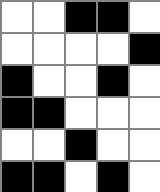[["white", "white", "black", "black", "white"], ["white", "white", "white", "white", "black"], ["black", "white", "white", "black", "white"], ["black", "black", "white", "white", "white"], ["white", "white", "black", "white", "white"], ["black", "black", "white", "black", "white"]]